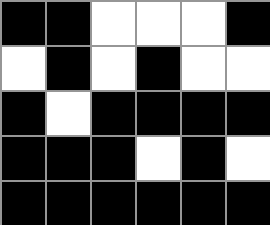[["black", "black", "white", "white", "white", "black"], ["white", "black", "white", "black", "white", "white"], ["black", "white", "black", "black", "black", "black"], ["black", "black", "black", "white", "black", "white"], ["black", "black", "black", "black", "black", "black"]]